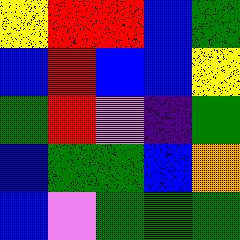[["yellow", "red", "red", "blue", "green"], ["blue", "red", "blue", "blue", "yellow"], ["green", "red", "violet", "indigo", "green"], ["blue", "green", "green", "blue", "orange"], ["blue", "violet", "green", "green", "green"]]